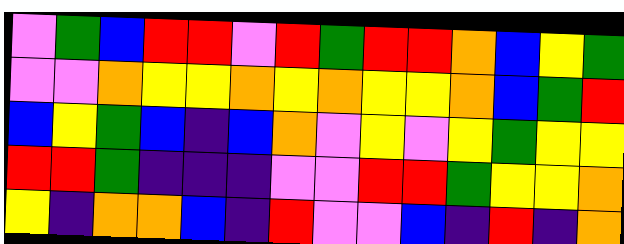[["violet", "green", "blue", "red", "red", "violet", "red", "green", "red", "red", "orange", "blue", "yellow", "green"], ["violet", "violet", "orange", "yellow", "yellow", "orange", "yellow", "orange", "yellow", "yellow", "orange", "blue", "green", "red"], ["blue", "yellow", "green", "blue", "indigo", "blue", "orange", "violet", "yellow", "violet", "yellow", "green", "yellow", "yellow"], ["red", "red", "green", "indigo", "indigo", "indigo", "violet", "violet", "red", "red", "green", "yellow", "yellow", "orange"], ["yellow", "indigo", "orange", "orange", "blue", "indigo", "red", "violet", "violet", "blue", "indigo", "red", "indigo", "orange"]]